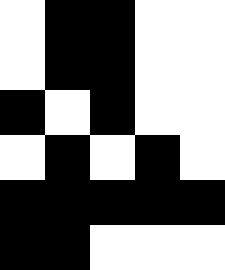[["white", "black", "black", "white", "white"], ["white", "black", "black", "white", "white"], ["black", "white", "black", "white", "white"], ["white", "black", "white", "black", "white"], ["black", "black", "black", "black", "black"], ["black", "black", "white", "white", "white"]]